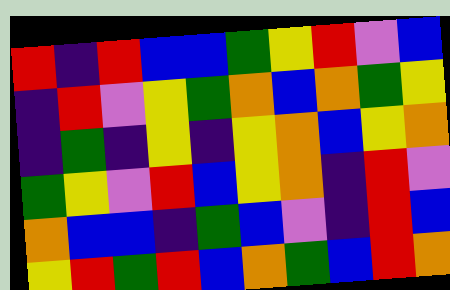[["red", "indigo", "red", "blue", "blue", "green", "yellow", "red", "violet", "blue"], ["indigo", "red", "violet", "yellow", "green", "orange", "blue", "orange", "green", "yellow"], ["indigo", "green", "indigo", "yellow", "indigo", "yellow", "orange", "blue", "yellow", "orange"], ["green", "yellow", "violet", "red", "blue", "yellow", "orange", "indigo", "red", "violet"], ["orange", "blue", "blue", "indigo", "green", "blue", "violet", "indigo", "red", "blue"], ["yellow", "red", "green", "red", "blue", "orange", "green", "blue", "red", "orange"]]